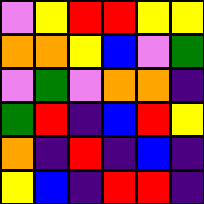[["violet", "yellow", "red", "red", "yellow", "yellow"], ["orange", "orange", "yellow", "blue", "violet", "green"], ["violet", "green", "violet", "orange", "orange", "indigo"], ["green", "red", "indigo", "blue", "red", "yellow"], ["orange", "indigo", "red", "indigo", "blue", "indigo"], ["yellow", "blue", "indigo", "red", "red", "indigo"]]